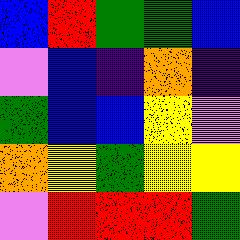[["blue", "red", "green", "green", "blue"], ["violet", "blue", "indigo", "orange", "indigo"], ["green", "blue", "blue", "yellow", "violet"], ["orange", "yellow", "green", "yellow", "yellow"], ["violet", "red", "red", "red", "green"]]